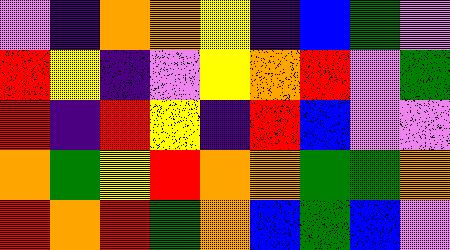[["violet", "indigo", "orange", "orange", "yellow", "indigo", "blue", "green", "violet"], ["red", "yellow", "indigo", "violet", "yellow", "orange", "red", "violet", "green"], ["red", "indigo", "red", "yellow", "indigo", "red", "blue", "violet", "violet"], ["orange", "green", "yellow", "red", "orange", "orange", "green", "green", "orange"], ["red", "orange", "red", "green", "orange", "blue", "green", "blue", "violet"]]